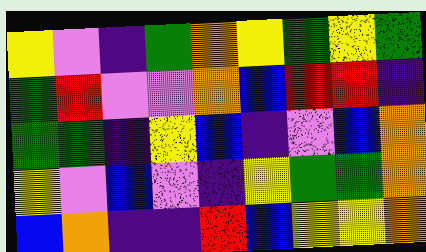[["yellow", "violet", "indigo", "green", "orange", "yellow", "green", "yellow", "green"], ["green", "red", "violet", "violet", "orange", "blue", "red", "red", "indigo"], ["green", "green", "indigo", "yellow", "blue", "indigo", "violet", "blue", "orange"], ["yellow", "violet", "blue", "violet", "indigo", "yellow", "green", "green", "orange"], ["blue", "orange", "indigo", "indigo", "red", "blue", "yellow", "yellow", "orange"]]